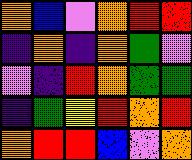[["orange", "blue", "violet", "orange", "red", "red"], ["indigo", "orange", "indigo", "orange", "green", "violet"], ["violet", "indigo", "red", "orange", "green", "green"], ["indigo", "green", "yellow", "red", "orange", "red"], ["orange", "red", "red", "blue", "violet", "orange"]]